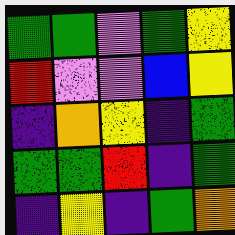[["green", "green", "violet", "green", "yellow"], ["red", "violet", "violet", "blue", "yellow"], ["indigo", "orange", "yellow", "indigo", "green"], ["green", "green", "red", "indigo", "green"], ["indigo", "yellow", "indigo", "green", "orange"]]